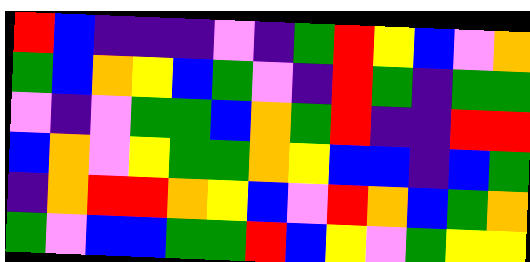[["red", "blue", "indigo", "indigo", "indigo", "violet", "indigo", "green", "red", "yellow", "blue", "violet", "orange"], ["green", "blue", "orange", "yellow", "blue", "green", "violet", "indigo", "red", "green", "indigo", "green", "green"], ["violet", "indigo", "violet", "green", "green", "blue", "orange", "green", "red", "indigo", "indigo", "red", "red"], ["blue", "orange", "violet", "yellow", "green", "green", "orange", "yellow", "blue", "blue", "indigo", "blue", "green"], ["indigo", "orange", "red", "red", "orange", "yellow", "blue", "violet", "red", "orange", "blue", "green", "orange"], ["green", "violet", "blue", "blue", "green", "green", "red", "blue", "yellow", "violet", "green", "yellow", "yellow"]]